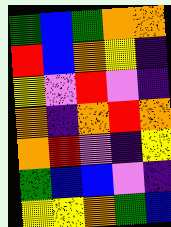[["green", "blue", "green", "orange", "orange"], ["red", "blue", "orange", "yellow", "indigo"], ["yellow", "violet", "red", "violet", "indigo"], ["orange", "indigo", "orange", "red", "orange"], ["orange", "red", "violet", "indigo", "yellow"], ["green", "blue", "blue", "violet", "indigo"], ["yellow", "yellow", "orange", "green", "blue"]]